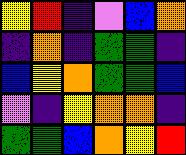[["yellow", "red", "indigo", "violet", "blue", "orange"], ["indigo", "orange", "indigo", "green", "green", "indigo"], ["blue", "yellow", "orange", "green", "green", "blue"], ["violet", "indigo", "yellow", "orange", "orange", "indigo"], ["green", "green", "blue", "orange", "yellow", "red"]]